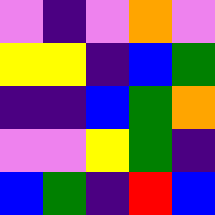[["violet", "indigo", "violet", "orange", "violet"], ["yellow", "yellow", "indigo", "blue", "green"], ["indigo", "indigo", "blue", "green", "orange"], ["violet", "violet", "yellow", "green", "indigo"], ["blue", "green", "indigo", "red", "blue"]]